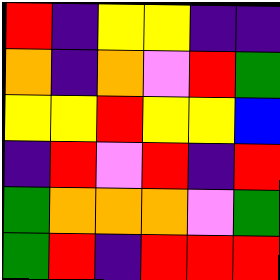[["red", "indigo", "yellow", "yellow", "indigo", "indigo"], ["orange", "indigo", "orange", "violet", "red", "green"], ["yellow", "yellow", "red", "yellow", "yellow", "blue"], ["indigo", "red", "violet", "red", "indigo", "red"], ["green", "orange", "orange", "orange", "violet", "green"], ["green", "red", "indigo", "red", "red", "red"]]